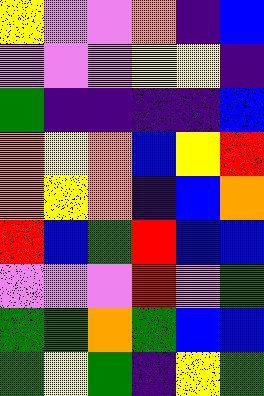[["yellow", "violet", "violet", "orange", "indigo", "blue"], ["violet", "violet", "violet", "yellow", "yellow", "indigo"], ["green", "indigo", "indigo", "indigo", "indigo", "blue"], ["orange", "yellow", "orange", "blue", "yellow", "red"], ["orange", "yellow", "orange", "indigo", "blue", "orange"], ["red", "blue", "green", "red", "blue", "blue"], ["violet", "violet", "violet", "red", "violet", "green"], ["green", "green", "orange", "green", "blue", "blue"], ["green", "yellow", "green", "indigo", "yellow", "green"]]